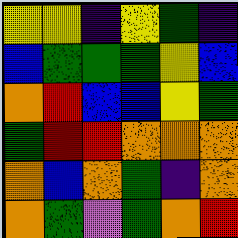[["yellow", "yellow", "indigo", "yellow", "green", "indigo"], ["blue", "green", "green", "green", "yellow", "blue"], ["orange", "red", "blue", "blue", "yellow", "green"], ["green", "red", "red", "orange", "orange", "orange"], ["orange", "blue", "orange", "green", "indigo", "orange"], ["orange", "green", "violet", "green", "orange", "red"]]